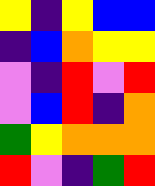[["yellow", "indigo", "yellow", "blue", "blue"], ["indigo", "blue", "orange", "yellow", "yellow"], ["violet", "indigo", "red", "violet", "red"], ["violet", "blue", "red", "indigo", "orange"], ["green", "yellow", "orange", "orange", "orange"], ["red", "violet", "indigo", "green", "red"]]